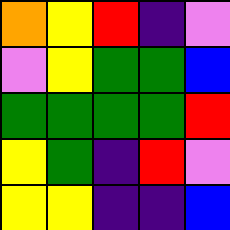[["orange", "yellow", "red", "indigo", "violet"], ["violet", "yellow", "green", "green", "blue"], ["green", "green", "green", "green", "red"], ["yellow", "green", "indigo", "red", "violet"], ["yellow", "yellow", "indigo", "indigo", "blue"]]